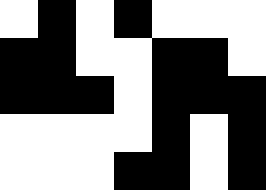[["white", "black", "white", "black", "white", "white", "white"], ["black", "black", "white", "white", "black", "black", "white"], ["black", "black", "black", "white", "black", "black", "black"], ["white", "white", "white", "white", "black", "white", "black"], ["white", "white", "white", "black", "black", "white", "black"]]